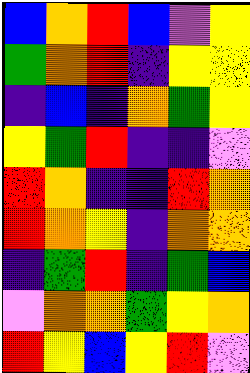[["blue", "orange", "red", "blue", "violet", "yellow"], ["green", "orange", "red", "indigo", "yellow", "yellow"], ["indigo", "blue", "indigo", "orange", "green", "yellow"], ["yellow", "green", "red", "indigo", "indigo", "violet"], ["red", "orange", "indigo", "indigo", "red", "orange"], ["red", "orange", "yellow", "indigo", "orange", "orange"], ["indigo", "green", "red", "indigo", "green", "blue"], ["violet", "orange", "orange", "green", "yellow", "orange"], ["red", "yellow", "blue", "yellow", "red", "violet"]]